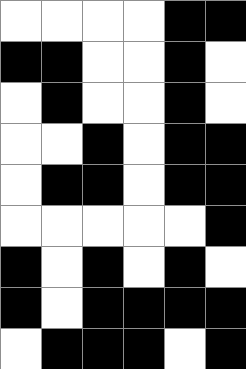[["white", "white", "white", "white", "black", "black"], ["black", "black", "white", "white", "black", "white"], ["white", "black", "white", "white", "black", "white"], ["white", "white", "black", "white", "black", "black"], ["white", "black", "black", "white", "black", "black"], ["white", "white", "white", "white", "white", "black"], ["black", "white", "black", "white", "black", "white"], ["black", "white", "black", "black", "black", "black"], ["white", "black", "black", "black", "white", "black"]]